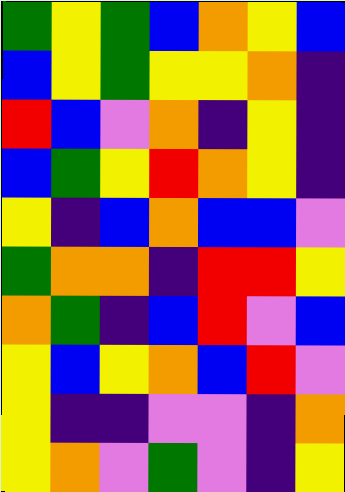[["green", "yellow", "green", "blue", "orange", "yellow", "blue"], ["blue", "yellow", "green", "yellow", "yellow", "orange", "indigo"], ["red", "blue", "violet", "orange", "indigo", "yellow", "indigo"], ["blue", "green", "yellow", "red", "orange", "yellow", "indigo"], ["yellow", "indigo", "blue", "orange", "blue", "blue", "violet"], ["green", "orange", "orange", "indigo", "red", "red", "yellow"], ["orange", "green", "indigo", "blue", "red", "violet", "blue"], ["yellow", "blue", "yellow", "orange", "blue", "red", "violet"], ["yellow", "indigo", "indigo", "violet", "violet", "indigo", "orange"], ["yellow", "orange", "violet", "green", "violet", "indigo", "yellow"]]